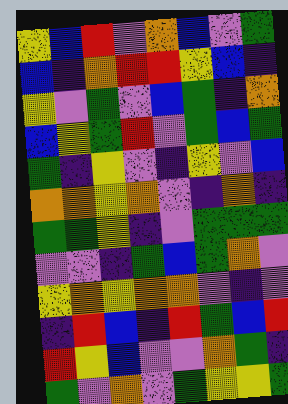[["yellow", "blue", "red", "violet", "orange", "blue", "violet", "green"], ["blue", "indigo", "orange", "red", "red", "yellow", "blue", "indigo"], ["yellow", "violet", "green", "violet", "blue", "green", "indigo", "orange"], ["blue", "yellow", "green", "red", "violet", "green", "blue", "green"], ["green", "indigo", "yellow", "violet", "indigo", "yellow", "violet", "blue"], ["orange", "orange", "yellow", "orange", "violet", "indigo", "orange", "indigo"], ["green", "green", "yellow", "indigo", "violet", "green", "green", "green"], ["violet", "violet", "indigo", "green", "blue", "green", "orange", "violet"], ["yellow", "orange", "yellow", "orange", "orange", "violet", "indigo", "violet"], ["indigo", "red", "blue", "indigo", "red", "green", "blue", "red"], ["red", "yellow", "blue", "violet", "violet", "orange", "green", "indigo"], ["green", "violet", "orange", "violet", "green", "yellow", "yellow", "green"]]